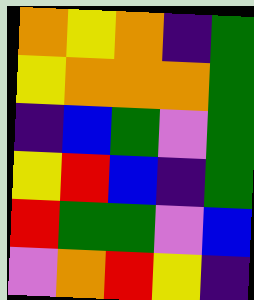[["orange", "yellow", "orange", "indigo", "green"], ["yellow", "orange", "orange", "orange", "green"], ["indigo", "blue", "green", "violet", "green"], ["yellow", "red", "blue", "indigo", "green"], ["red", "green", "green", "violet", "blue"], ["violet", "orange", "red", "yellow", "indigo"]]